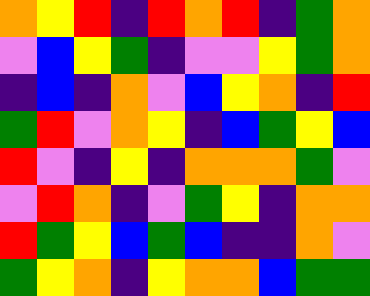[["orange", "yellow", "red", "indigo", "red", "orange", "red", "indigo", "green", "orange"], ["violet", "blue", "yellow", "green", "indigo", "violet", "violet", "yellow", "green", "orange"], ["indigo", "blue", "indigo", "orange", "violet", "blue", "yellow", "orange", "indigo", "red"], ["green", "red", "violet", "orange", "yellow", "indigo", "blue", "green", "yellow", "blue"], ["red", "violet", "indigo", "yellow", "indigo", "orange", "orange", "orange", "green", "violet"], ["violet", "red", "orange", "indigo", "violet", "green", "yellow", "indigo", "orange", "orange"], ["red", "green", "yellow", "blue", "green", "blue", "indigo", "indigo", "orange", "violet"], ["green", "yellow", "orange", "indigo", "yellow", "orange", "orange", "blue", "green", "green"]]